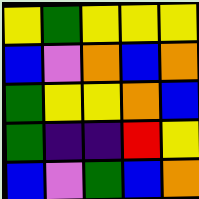[["yellow", "green", "yellow", "yellow", "yellow"], ["blue", "violet", "orange", "blue", "orange"], ["green", "yellow", "yellow", "orange", "blue"], ["green", "indigo", "indigo", "red", "yellow"], ["blue", "violet", "green", "blue", "orange"]]